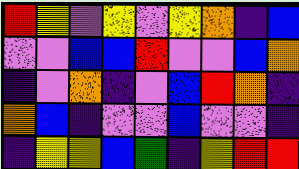[["red", "yellow", "violet", "yellow", "violet", "yellow", "orange", "indigo", "blue"], ["violet", "violet", "blue", "blue", "red", "violet", "violet", "blue", "orange"], ["indigo", "violet", "orange", "indigo", "violet", "blue", "red", "orange", "indigo"], ["orange", "blue", "indigo", "violet", "violet", "blue", "violet", "violet", "indigo"], ["indigo", "yellow", "yellow", "blue", "green", "indigo", "yellow", "red", "red"]]